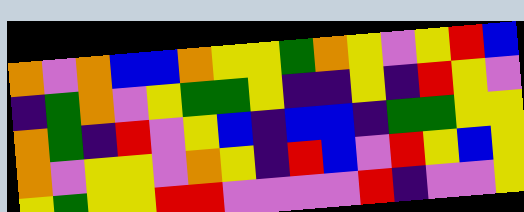[["orange", "violet", "orange", "blue", "blue", "orange", "yellow", "yellow", "green", "orange", "yellow", "violet", "yellow", "red", "blue"], ["indigo", "green", "orange", "violet", "yellow", "green", "green", "yellow", "indigo", "indigo", "yellow", "indigo", "red", "yellow", "violet"], ["orange", "green", "indigo", "red", "violet", "yellow", "blue", "indigo", "blue", "blue", "indigo", "green", "green", "yellow", "yellow"], ["orange", "violet", "yellow", "yellow", "violet", "orange", "yellow", "indigo", "red", "blue", "violet", "red", "yellow", "blue", "yellow"], ["yellow", "green", "yellow", "yellow", "red", "red", "violet", "violet", "violet", "violet", "red", "indigo", "violet", "violet", "yellow"]]